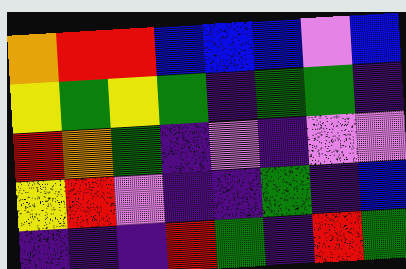[["orange", "red", "red", "blue", "blue", "blue", "violet", "blue"], ["yellow", "green", "yellow", "green", "indigo", "green", "green", "indigo"], ["red", "orange", "green", "indigo", "violet", "indigo", "violet", "violet"], ["yellow", "red", "violet", "indigo", "indigo", "green", "indigo", "blue"], ["indigo", "indigo", "indigo", "red", "green", "indigo", "red", "green"]]